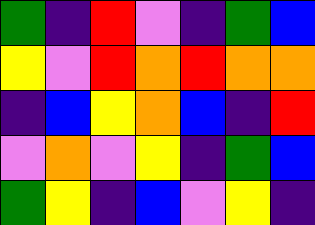[["green", "indigo", "red", "violet", "indigo", "green", "blue"], ["yellow", "violet", "red", "orange", "red", "orange", "orange"], ["indigo", "blue", "yellow", "orange", "blue", "indigo", "red"], ["violet", "orange", "violet", "yellow", "indigo", "green", "blue"], ["green", "yellow", "indigo", "blue", "violet", "yellow", "indigo"]]